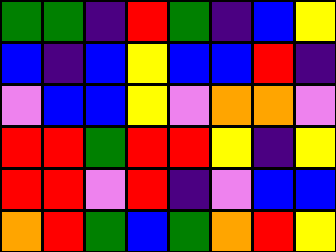[["green", "green", "indigo", "red", "green", "indigo", "blue", "yellow"], ["blue", "indigo", "blue", "yellow", "blue", "blue", "red", "indigo"], ["violet", "blue", "blue", "yellow", "violet", "orange", "orange", "violet"], ["red", "red", "green", "red", "red", "yellow", "indigo", "yellow"], ["red", "red", "violet", "red", "indigo", "violet", "blue", "blue"], ["orange", "red", "green", "blue", "green", "orange", "red", "yellow"]]